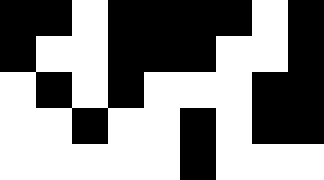[["black", "black", "white", "black", "black", "black", "black", "white", "black"], ["black", "white", "white", "black", "black", "black", "white", "white", "black"], ["white", "black", "white", "black", "white", "white", "white", "black", "black"], ["white", "white", "black", "white", "white", "black", "white", "black", "black"], ["white", "white", "white", "white", "white", "black", "white", "white", "white"]]